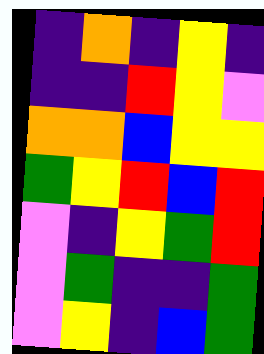[["indigo", "orange", "indigo", "yellow", "indigo"], ["indigo", "indigo", "red", "yellow", "violet"], ["orange", "orange", "blue", "yellow", "yellow"], ["green", "yellow", "red", "blue", "red"], ["violet", "indigo", "yellow", "green", "red"], ["violet", "green", "indigo", "indigo", "green"], ["violet", "yellow", "indigo", "blue", "green"]]